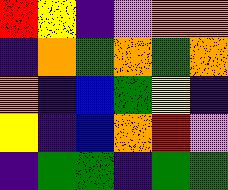[["red", "yellow", "indigo", "violet", "orange", "orange"], ["indigo", "orange", "green", "orange", "green", "orange"], ["orange", "indigo", "blue", "green", "yellow", "indigo"], ["yellow", "indigo", "blue", "orange", "red", "violet"], ["indigo", "green", "green", "indigo", "green", "green"]]